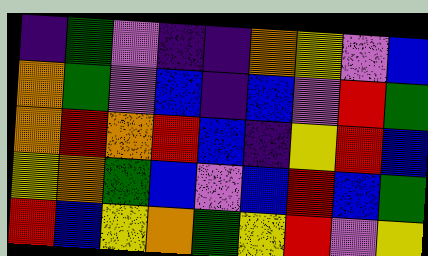[["indigo", "green", "violet", "indigo", "indigo", "orange", "yellow", "violet", "blue"], ["orange", "green", "violet", "blue", "indigo", "blue", "violet", "red", "green"], ["orange", "red", "orange", "red", "blue", "indigo", "yellow", "red", "blue"], ["yellow", "orange", "green", "blue", "violet", "blue", "red", "blue", "green"], ["red", "blue", "yellow", "orange", "green", "yellow", "red", "violet", "yellow"]]